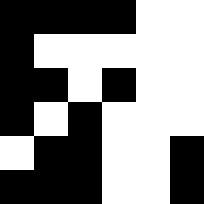[["black", "black", "black", "black", "white", "white"], ["black", "white", "white", "white", "white", "white"], ["black", "black", "white", "black", "white", "white"], ["black", "white", "black", "white", "white", "white"], ["white", "black", "black", "white", "white", "black"], ["black", "black", "black", "white", "white", "black"]]